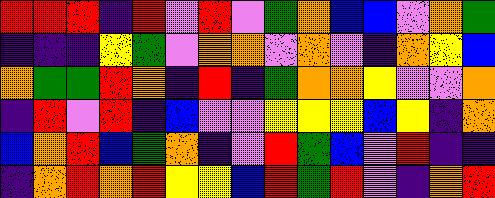[["red", "red", "red", "indigo", "red", "violet", "red", "violet", "green", "orange", "blue", "blue", "violet", "orange", "green"], ["indigo", "indigo", "indigo", "yellow", "green", "violet", "orange", "orange", "violet", "orange", "violet", "indigo", "orange", "yellow", "blue"], ["orange", "green", "green", "red", "orange", "indigo", "red", "indigo", "green", "orange", "orange", "yellow", "violet", "violet", "orange"], ["indigo", "red", "violet", "red", "indigo", "blue", "violet", "violet", "yellow", "yellow", "yellow", "blue", "yellow", "indigo", "orange"], ["blue", "orange", "red", "blue", "green", "orange", "indigo", "violet", "red", "green", "blue", "violet", "red", "indigo", "indigo"], ["indigo", "orange", "red", "orange", "red", "yellow", "yellow", "blue", "red", "green", "red", "violet", "indigo", "orange", "red"]]